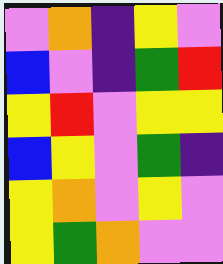[["violet", "orange", "indigo", "yellow", "violet"], ["blue", "violet", "indigo", "green", "red"], ["yellow", "red", "violet", "yellow", "yellow"], ["blue", "yellow", "violet", "green", "indigo"], ["yellow", "orange", "violet", "yellow", "violet"], ["yellow", "green", "orange", "violet", "violet"]]